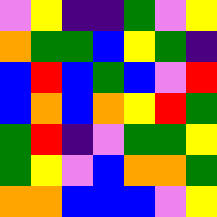[["violet", "yellow", "indigo", "indigo", "green", "violet", "yellow"], ["orange", "green", "green", "blue", "yellow", "green", "indigo"], ["blue", "red", "blue", "green", "blue", "violet", "red"], ["blue", "orange", "blue", "orange", "yellow", "red", "green"], ["green", "red", "indigo", "violet", "green", "green", "yellow"], ["green", "yellow", "violet", "blue", "orange", "orange", "green"], ["orange", "orange", "blue", "blue", "blue", "violet", "yellow"]]